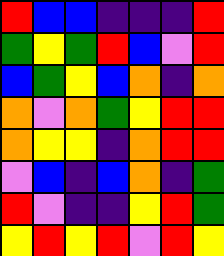[["red", "blue", "blue", "indigo", "indigo", "indigo", "red"], ["green", "yellow", "green", "red", "blue", "violet", "red"], ["blue", "green", "yellow", "blue", "orange", "indigo", "orange"], ["orange", "violet", "orange", "green", "yellow", "red", "red"], ["orange", "yellow", "yellow", "indigo", "orange", "red", "red"], ["violet", "blue", "indigo", "blue", "orange", "indigo", "green"], ["red", "violet", "indigo", "indigo", "yellow", "red", "green"], ["yellow", "red", "yellow", "red", "violet", "red", "yellow"]]